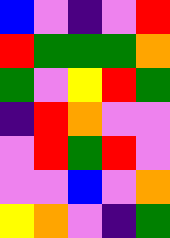[["blue", "violet", "indigo", "violet", "red"], ["red", "green", "green", "green", "orange"], ["green", "violet", "yellow", "red", "green"], ["indigo", "red", "orange", "violet", "violet"], ["violet", "red", "green", "red", "violet"], ["violet", "violet", "blue", "violet", "orange"], ["yellow", "orange", "violet", "indigo", "green"]]